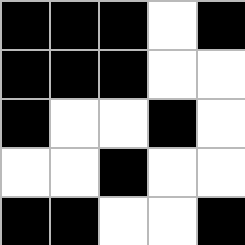[["black", "black", "black", "white", "black"], ["black", "black", "black", "white", "white"], ["black", "white", "white", "black", "white"], ["white", "white", "black", "white", "white"], ["black", "black", "white", "white", "black"]]